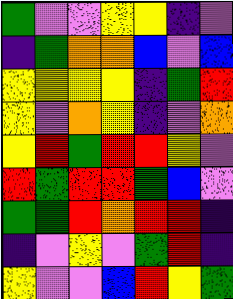[["green", "violet", "violet", "yellow", "yellow", "indigo", "violet"], ["indigo", "green", "orange", "orange", "blue", "violet", "blue"], ["yellow", "yellow", "yellow", "yellow", "indigo", "green", "red"], ["yellow", "violet", "orange", "yellow", "indigo", "violet", "orange"], ["yellow", "red", "green", "red", "red", "yellow", "violet"], ["red", "green", "red", "red", "green", "blue", "violet"], ["green", "green", "red", "orange", "red", "red", "indigo"], ["indigo", "violet", "yellow", "violet", "green", "red", "indigo"], ["yellow", "violet", "violet", "blue", "red", "yellow", "green"]]